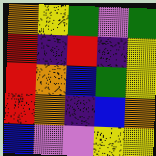[["orange", "yellow", "green", "violet", "green"], ["red", "indigo", "red", "indigo", "yellow"], ["red", "orange", "blue", "green", "yellow"], ["red", "orange", "indigo", "blue", "orange"], ["blue", "violet", "violet", "yellow", "yellow"]]